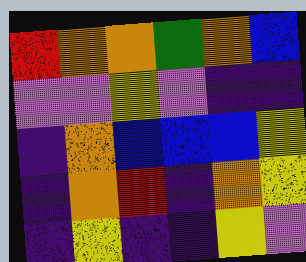[["red", "orange", "orange", "green", "orange", "blue"], ["violet", "violet", "yellow", "violet", "indigo", "indigo"], ["indigo", "orange", "blue", "blue", "blue", "yellow"], ["indigo", "orange", "red", "indigo", "orange", "yellow"], ["indigo", "yellow", "indigo", "indigo", "yellow", "violet"]]